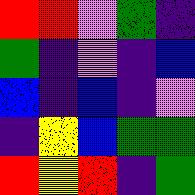[["red", "red", "violet", "green", "indigo"], ["green", "indigo", "violet", "indigo", "blue"], ["blue", "indigo", "blue", "indigo", "violet"], ["indigo", "yellow", "blue", "green", "green"], ["red", "yellow", "red", "indigo", "green"]]